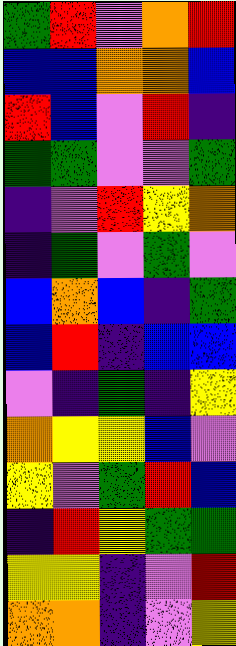[["green", "red", "violet", "orange", "red"], ["blue", "blue", "orange", "orange", "blue"], ["red", "blue", "violet", "red", "indigo"], ["green", "green", "violet", "violet", "green"], ["indigo", "violet", "red", "yellow", "orange"], ["indigo", "green", "violet", "green", "violet"], ["blue", "orange", "blue", "indigo", "green"], ["blue", "red", "indigo", "blue", "blue"], ["violet", "indigo", "green", "indigo", "yellow"], ["orange", "yellow", "yellow", "blue", "violet"], ["yellow", "violet", "green", "red", "blue"], ["indigo", "red", "yellow", "green", "green"], ["yellow", "yellow", "indigo", "violet", "red"], ["orange", "orange", "indigo", "violet", "yellow"]]